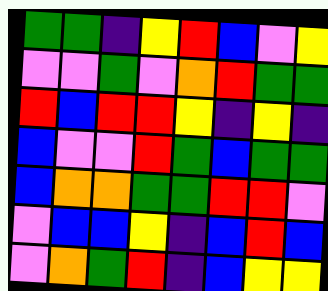[["green", "green", "indigo", "yellow", "red", "blue", "violet", "yellow"], ["violet", "violet", "green", "violet", "orange", "red", "green", "green"], ["red", "blue", "red", "red", "yellow", "indigo", "yellow", "indigo"], ["blue", "violet", "violet", "red", "green", "blue", "green", "green"], ["blue", "orange", "orange", "green", "green", "red", "red", "violet"], ["violet", "blue", "blue", "yellow", "indigo", "blue", "red", "blue"], ["violet", "orange", "green", "red", "indigo", "blue", "yellow", "yellow"]]